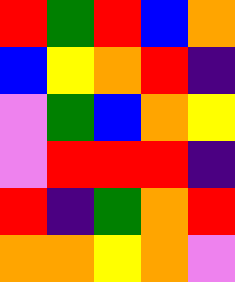[["red", "green", "red", "blue", "orange"], ["blue", "yellow", "orange", "red", "indigo"], ["violet", "green", "blue", "orange", "yellow"], ["violet", "red", "red", "red", "indigo"], ["red", "indigo", "green", "orange", "red"], ["orange", "orange", "yellow", "orange", "violet"]]